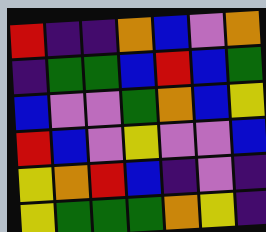[["red", "indigo", "indigo", "orange", "blue", "violet", "orange"], ["indigo", "green", "green", "blue", "red", "blue", "green"], ["blue", "violet", "violet", "green", "orange", "blue", "yellow"], ["red", "blue", "violet", "yellow", "violet", "violet", "blue"], ["yellow", "orange", "red", "blue", "indigo", "violet", "indigo"], ["yellow", "green", "green", "green", "orange", "yellow", "indigo"]]